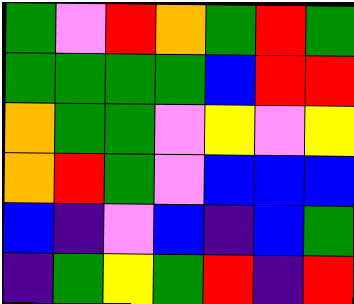[["green", "violet", "red", "orange", "green", "red", "green"], ["green", "green", "green", "green", "blue", "red", "red"], ["orange", "green", "green", "violet", "yellow", "violet", "yellow"], ["orange", "red", "green", "violet", "blue", "blue", "blue"], ["blue", "indigo", "violet", "blue", "indigo", "blue", "green"], ["indigo", "green", "yellow", "green", "red", "indigo", "red"]]